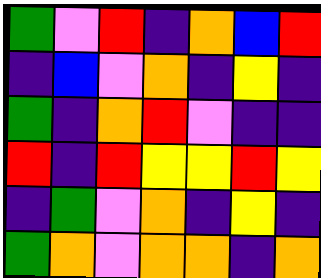[["green", "violet", "red", "indigo", "orange", "blue", "red"], ["indigo", "blue", "violet", "orange", "indigo", "yellow", "indigo"], ["green", "indigo", "orange", "red", "violet", "indigo", "indigo"], ["red", "indigo", "red", "yellow", "yellow", "red", "yellow"], ["indigo", "green", "violet", "orange", "indigo", "yellow", "indigo"], ["green", "orange", "violet", "orange", "orange", "indigo", "orange"]]